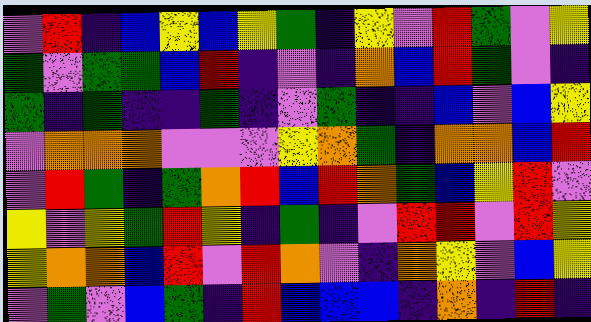[["violet", "red", "indigo", "blue", "yellow", "blue", "yellow", "green", "indigo", "yellow", "violet", "red", "green", "violet", "yellow"], ["green", "violet", "green", "green", "blue", "red", "indigo", "violet", "indigo", "orange", "blue", "red", "green", "violet", "indigo"], ["green", "indigo", "green", "indigo", "indigo", "green", "indigo", "violet", "green", "indigo", "indigo", "blue", "violet", "blue", "yellow"], ["violet", "orange", "orange", "orange", "violet", "violet", "violet", "yellow", "orange", "green", "indigo", "orange", "orange", "blue", "red"], ["violet", "red", "green", "indigo", "green", "orange", "red", "blue", "red", "orange", "green", "blue", "yellow", "red", "violet"], ["yellow", "violet", "yellow", "green", "red", "yellow", "indigo", "green", "indigo", "violet", "red", "red", "violet", "red", "yellow"], ["yellow", "orange", "orange", "blue", "red", "violet", "red", "orange", "violet", "indigo", "orange", "yellow", "violet", "blue", "yellow"], ["violet", "green", "violet", "blue", "green", "indigo", "red", "blue", "blue", "blue", "indigo", "orange", "indigo", "red", "indigo"]]